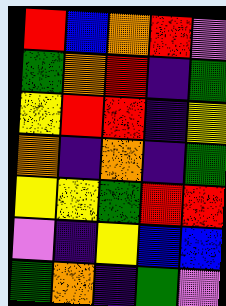[["red", "blue", "orange", "red", "violet"], ["green", "orange", "red", "indigo", "green"], ["yellow", "red", "red", "indigo", "yellow"], ["orange", "indigo", "orange", "indigo", "green"], ["yellow", "yellow", "green", "red", "red"], ["violet", "indigo", "yellow", "blue", "blue"], ["green", "orange", "indigo", "green", "violet"]]